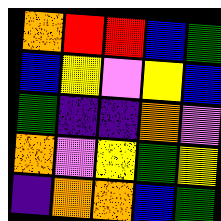[["orange", "red", "red", "blue", "green"], ["blue", "yellow", "violet", "yellow", "blue"], ["green", "indigo", "indigo", "orange", "violet"], ["orange", "violet", "yellow", "green", "yellow"], ["indigo", "orange", "orange", "blue", "green"]]